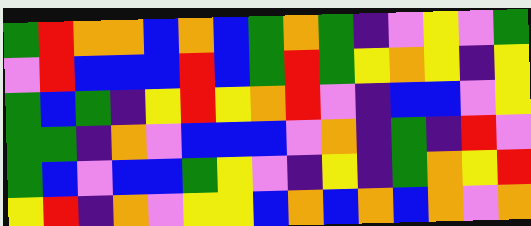[["green", "red", "orange", "orange", "blue", "orange", "blue", "green", "orange", "green", "indigo", "violet", "yellow", "violet", "green"], ["violet", "red", "blue", "blue", "blue", "red", "blue", "green", "red", "green", "yellow", "orange", "yellow", "indigo", "yellow"], ["green", "blue", "green", "indigo", "yellow", "red", "yellow", "orange", "red", "violet", "indigo", "blue", "blue", "violet", "yellow"], ["green", "green", "indigo", "orange", "violet", "blue", "blue", "blue", "violet", "orange", "indigo", "green", "indigo", "red", "violet"], ["green", "blue", "violet", "blue", "blue", "green", "yellow", "violet", "indigo", "yellow", "indigo", "green", "orange", "yellow", "red"], ["yellow", "red", "indigo", "orange", "violet", "yellow", "yellow", "blue", "orange", "blue", "orange", "blue", "orange", "violet", "orange"]]